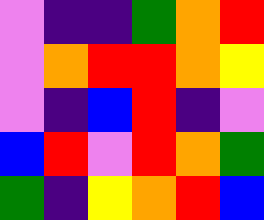[["violet", "indigo", "indigo", "green", "orange", "red"], ["violet", "orange", "red", "red", "orange", "yellow"], ["violet", "indigo", "blue", "red", "indigo", "violet"], ["blue", "red", "violet", "red", "orange", "green"], ["green", "indigo", "yellow", "orange", "red", "blue"]]